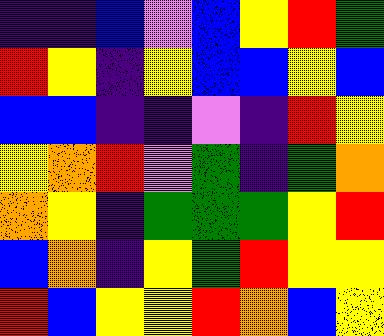[["indigo", "indigo", "blue", "violet", "blue", "yellow", "red", "green"], ["red", "yellow", "indigo", "yellow", "blue", "blue", "yellow", "blue"], ["blue", "blue", "indigo", "indigo", "violet", "indigo", "red", "yellow"], ["yellow", "orange", "red", "violet", "green", "indigo", "green", "orange"], ["orange", "yellow", "indigo", "green", "green", "green", "yellow", "red"], ["blue", "orange", "indigo", "yellow", "green", "red", "yellow", "yellow"], ["red", "blue", "yellow", "yellow", "red", "orange", "blue", "yellow"]]